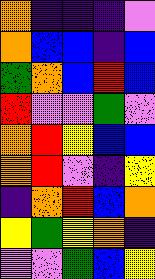[["orange", "indigo", "indigo", "indigo", "violet"], ["orange", "blue", "blue", "indigo", "blue"], ["green", "orange", "blue", "red", "blue"], ["red", "violet", "violet", "green", "violet"], ["orange", "red", "yellow", "blue", "blue"], ["orange", "red", "violet", "indigo", "yellow"], ["indigo", "orange", "red", "blue", "orange"], ["yellow", "green", "yellow", "orange", "indigo"], ["violet", "violet", "green", "blue", "yellow"]]